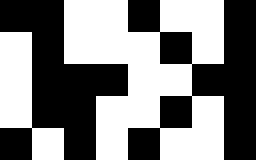[["black", "black", "white", "white", "black", "white", "white", "black"], ["white", "black", "white", "white", "white", "black", "white", "black"], ["white", "black", "black", "black", "white", "white", "black", "black"], ["white", "black", "black", "white", "white", "black", "white", "black"], ["black", "white", "black", "white", "black", "white", "white", "black"]]